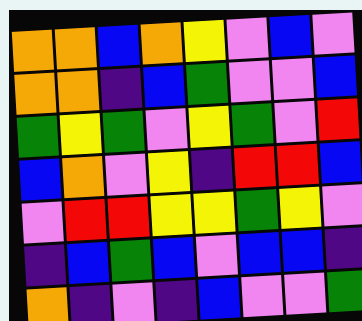[["orange", "orange", "blue", "orange", "yellow", "violet", "blue", "violet"], ["orange", "orange", "indigo", "blue", "green", "violet", "violet", "blue"], ["green", "yellow", "green", "violet", "yellow", "green", "violet", "red"], ["blue", "orange", "violet", "yellow", "indigo", "red", "red", "blue"], ["violet", "red", "red", "yellow", "yellow", "green", "yellow", "violet"], ["indigo", "blue", "green", "blue", "violet", "blue", "blue", "indigo"], ["orange", "indigo", "violet", "indigo", "blue", "violet", "violet", "green"]]